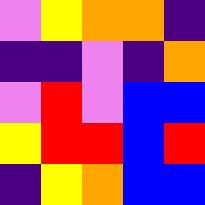[["violet", "yellow", "orange", "orange", "indigo"], ["indigo", "indigo", "violet", "indigo", "orange"], ["violet", "red", "violet", "blue", "blue"], ["yellow", "red", "red", "blue", "red"], ["indigo", "yellow", "orange", "blue", "blue"]]